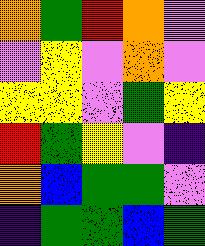[["orange", "green", "red", "orange", "violet"], ["violet", "yellow", "violet", "orange", "violet"], ["yellow", "yellow", "violet", "green", "yellow"], ["red", "green", "yellow", "violet", "indigo"], ["orange", "blue", "green", "green", "violet"], ["indigo", "green", "green", "blue", "green"]]